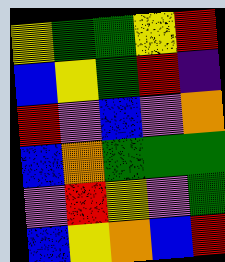[["yellow", "green", "green", "yellow", "red"], ["blue", "yellow", "green", "red", "indigo"], ["red", "violet", "blue", "violet", "orange"], ["blue", "orange", "green", "green", "green"], ["violet", "red", "yellow", "violet", "green"], ["blue", "yellow", "orange", "blue", "red"]]